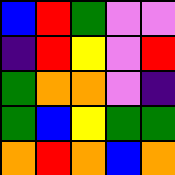[["blue", "red", "green", "violet", "violet"], ["indigo", "red", "yellow", "violet", "red"], ["green", "orange", "orange", "violet", "indigo"], ["green", "blue", "yellow", "green", "green"], ["orange", "red", "orange", "blue", "orange"]]